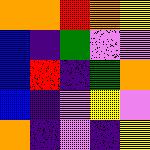[["orange", "orange", "red", "orange", "yellow"], ["blue", "indigo", "green", "violet", "violet"], ["blue", "red", "indigo", "green", "orange"], ["blue", "indigo", "violet", "yellow", "violet"], ["orange", "indigo", "violet", "indigo", "yellow"]]